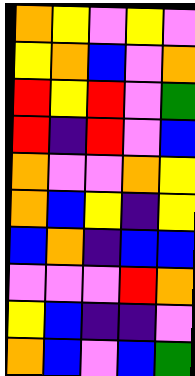[["orange", "yellow", "violet", "yellow", "violet"], ["yellow", "orange", "blue", "violet", "orange"], ["red", "yellow", "red", "violet", "green"], ["red", "indigo", "red", "violet", "blue"], ["orange", "violet", "violet", "orange", "yellow"], ["orange", "blue", "yellow", "indigo", "yellow"], ["blue", "orange", "indigo", "blue", "blue"], ["violet", "violet", "violet", "red", "orange"], ["yellow", "blue", "indigo", "indigo", "violet"], ["orange", "blue", "violet", "blue", "green"]]